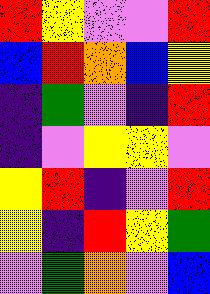[["red", "yellow", "violet", "violet", "red"], ["blue", "red", "orange", "blue", "yellow"], ["indigo", "green", "violet", "indigo", "red"], ["indigo", "violet", "yellow", "yellow", "violet"], ["yellow", "red", "indigo", "violet", "red"], ["yellow", "indigo", "red", "yellow", "green"], ["violet", "green", "orange", "violet", "blue"]]